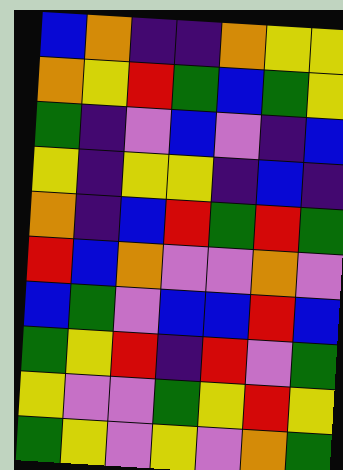[["blue", "orange", "indigo", "indigo", "orange", "yellow", "yellow"], ["orange", "yellow", "red", "green", "blue", "green", "yellow"], ["green", "indigo", "violet", "blue", "violet", "indigo", "blue"], ["yellow", "indigo", "yellow", "yellow", "indigo", "blue", "indigo"], ["orange", "indigo", "blue", "red", "green", "red", "green"], ["red", "blue", "orange", "violet", "violet", "orange", "violet"], ["blue", "green", "violet", "blue", "blue", "red", "blue"], ["green", "yellow", "red", "indigo", "red", "violet", "green"], ["yellow", "violet", "violet", "green", "yellow", "red", "yellow"], ["green", "yellow", "violet", "yellow", "violet", "orange", "green"]]